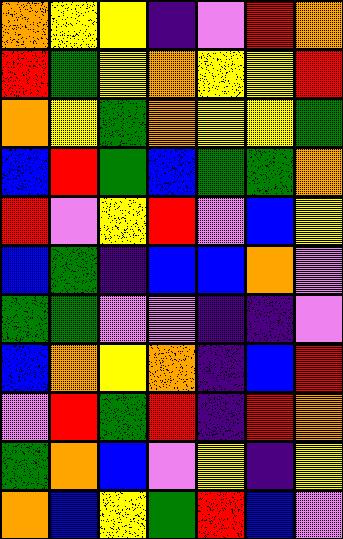[["orange", "yellow", "yellow", "indigo", "violet", "red", "orange"], ["red", "green", "yellow", "orange", "yellow", "yellow", "red"], ["orange", "yellow", "green", "orange", "yellow", "yellow", "green"], ["blue", "red", "green", "blue", "green", "green", "orange"], ["red", "violet", "yellow", "red", "violet", "blue", "yellow"], ["blue", "green", "indigo", "blue", "blue", "orange", "violet"], ["green", "green", "violet", "violet", "indigo", "indigo", "violet"], ["blue", "orange", "yellow", "orange", "indigo", "blue", "red"], ["violet", "red", "green", "red", "indigo", "red", "orange"], ["green", "orange", "blue", "violet", "yellow", "indigo", "yellow"], ["orange", "blue", "yellow", "green", "red", "blue", "violet"]]